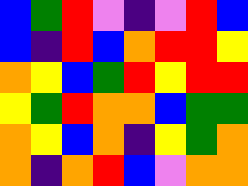[["blue", "green", "red", "violet", "indigo", "violet", "red", "blue"], ["blue", "indigo", "red", "blue", "orange", "red", "red", "yellow"], ["orange", "yellow", "blue", "green", "red", "yellow", "red", "red"], ["yellow", "green", "red", "orange", "orange", "blue", "green", "green"], ["orange", "yellow", "blue", "orange", "indigo", "yellow", "green", "orange"], ["orange", "indigo", "orange", "red", "blue", "violet", "orange", "orange"]]